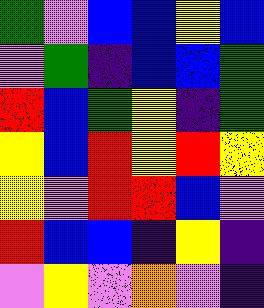[["green", "violet", "blue", "blue", "yellow", "blue"], ["violet", "green", "indigo", "blue", "blue", "green"], ["red", "blue", "green", "yellow", "indigo", "green"], ["yellow", "blue", "red", "yellow", "red", "yellow"], ["yellow", "violet", "red", "red", "blue", "violet"], ["red", "blue", "blue", "indigo", "yellow", "indigo"], ["violet", "yellow", "violet", "orange", "violet", "indigo"]]